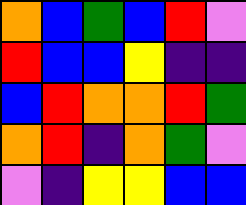[["orange", "blue", "green", "blue", "red", "violet"], ["red", "blue", "blue", "yellow", "indigo", "indigo"], ["blue", "red", "orange", "orange", "red", "green"], ["orange", "red", "indigo", "orange", "green", "violet"], ["violet", "indigo", "yellow", "yellow", "blue", "blue"]]